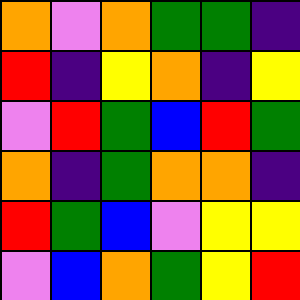[["orange", "violet", "orange", "green", "green", "indigo"], ["red", "indigo", "yellow", "orange", "indigo", "yellow"], ["violet", "red", "green", "blue", "red", "green"], ["orange", "indigo", "green", "orange", "orange", "indigo"], ["red", "green", "blue", "violet", "yellow", "yellow"], ["violet", "blue", "orange", "green", "yellow", "red"]]